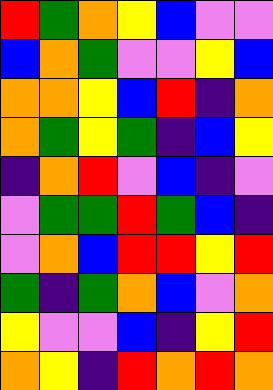[["red", "green", "orange", "yellow", "blue", "violet", "violet"], ["blue", "orange", "green", "violet", "violet", "yellow", "blue"], ["orange", "orange", "yellow", "blue", "red", "indigo", "orange"], ["orange", "green", "yellow", "green", "indigo", "blue", "yellow"], ["indigo", "orange", "red", "violet", "blue", "indigo", "violet"], ["violet", "green", "green", "red", "green", "blue", "indigo"], ["violet", "orange", "blue", "red", "red", "yellow", "red"], ["green", "indigo", "green", "orange", "blue", "violet", "orange"], ["yellow", "violet", "violet", "blue", "indigo", "yellow", "red"], ["orange", "yellow", "indigo", "red", "orange", "red", "orange"]]